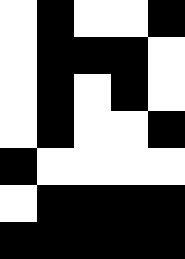[["white", "black", "white", "white", "black"], ["white", "black", "black", "black", "white"], ["white", "black", "white", "black", "white"], ["white", "black", "white", "white", "black"], ["black", "white", "white", "white", "white"], ["white", "black", "black", "black", "black"], ["black", "black", "black", "black", "black"]]